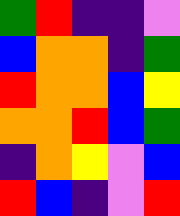[["green", "red", "indigo", "indigo", "violet"], ["blue", "orange", "orange", "indigo", "green"], ["red", "orange", "orange", "blue", "yellow"], ["orange", "orange", "red", "blue", "green"], ["indigo", "orange", "yellow", "violet", "blue"], ["red", "blue", "indigo", "violet", "red"]]